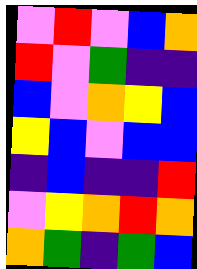[["violet", "red", "violet", "blue", "orange"], ["red", "violet", "green", "indigo", "indigo"], ["blue", "violet", "orange", "yellow", "blue"], ["yellow", "blue", "violet", "blue", "blue"], ["indigo", "blue", "indigo", "indigo", "red"], ["violet", "yellow", "orange", "red", "orange"], ["orange", "green", "indigo", "green", "blue"]]